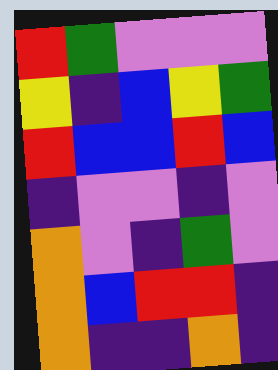[["red", "green", "violet", "violet", "violet"], ["yellow", "indigo", "blue", "yellow", "green"], ["red", "blue", "blue", "red", "blue"], ["indigo", "violet", "violet", "indigo", "violet"], ["orange", "violet", "indigo", "green", "violet"], ["orange", "blue", "red", "red", "indigo"], ["orange", "indigo", "indigo", "orange", "indigo"]]